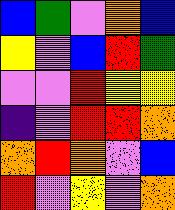[["blue", "green", "violet", "orange", "blue"], ["yellow", "violet", "blue", "red", "green"], ["violet", "violet", "red", "yellow", "yellow"], ["indigo", "violet", "red", "red", "orange"], ["orange", "red", "orange", "violet", "blue"], ["red", "violet", "yellow", "violet", "orange"]]